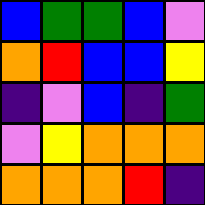[["blue", "green", "green", "blue", "violet"], ["orange", "red", "blue", "blue", "yellow"], ["indigo", "violet", "blue", "indigo", "green"], ["violet", "yellow", "orange", "orange", "orange"], ["orange", "orange", "orange", "red", "indigo"]]